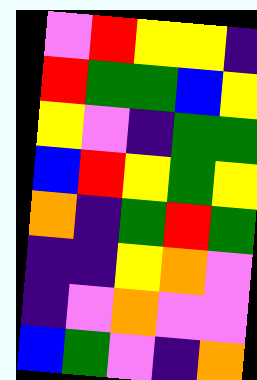[["violet", "red", "yellow", "yellow", "indigo"], ["red", "green", "green", "blue", "yellow"], ["yellow", "violet", "indigo", "green", "green"], ["blue", "red", "yellow", "green", "yellow"], ["orange", "indigo", "green", "red", "green"], ["indigo", "indigo", "yellow", "orange", "violet"], ["indigo", "violet", "orange", "violet", "violet"], ["blue", "green", "violet", "indigo", "orange"]]